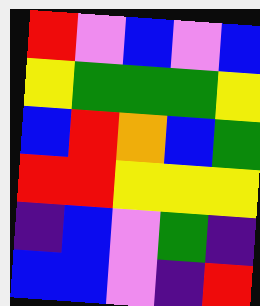[["red", "violet", "blue", "violet", "blue"], ["yellow", "green", "green", "green", "yellow"], ["blue", "red", "orange", "blue", "green"], ["red", "red", "yellow", "yellow", "yellow"], ["indigo", "blue", "violet", "green", "indigo"], ["blue", "blue", "violet", "indigo", "red"]]